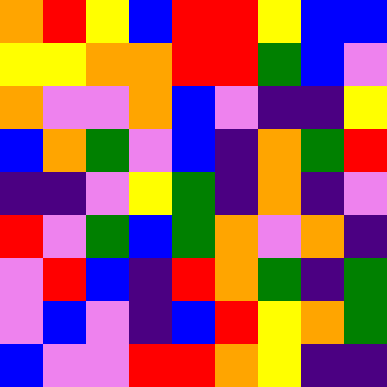[["orange", "red", "yellow", "blue", "red", "red", "yellow", "blue", "blue"], ["yellow", "yellow", "orange", "orange", "red", "red", "green", "blue", "violet"], ["orange", "violet", "violet", "orange", "blue", "violet", "indigo", "indigo", "yellow"], ["blue", "orange", "green", "violet", "blue", "indigo", "orange", "green", "red"], ["indigo", "indigo", "violet", "yellow", "green", "indigo", "orange", "indigo", "violet"], ["red", "violet", "green", "blue", "green", "orange", "violet", "orange", "indigo"], ["violet", "red", "blue", "indigo", "red", "orange", "green", "indigo", "green"], ["violet", "blue", "violet", "indigo", "blue", "red", "yellow", "orange", "green"], ["blue", "violet", "violet", "red", "red", "orange", "yellow", "indigo", "indigo"]]